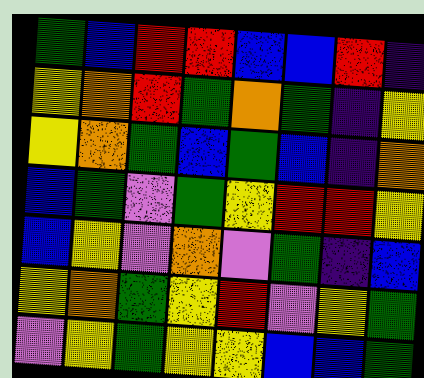[["green", "blue", "red", "red", "blue", "blue", "red", "indigo"], ["yellow", "orange", "red", "green", "orange", "green", "indigo", "yellow"], ["yellow", "orange", "green", "blue", "green", "blue", "indigo", "orange"], ["blue", "green", "violet", "green", "yellow", "red", "red", "yellow"], ["blue", "yellow", "violet", "orange", "violet", "green", "indigo", "blue"], ["yellow", "orange", "green", "yellow", "red", "violet", "yellow", "green"], ["violet", "yellow", "green", "yellow", "yellow", "blue", "blue", "green"]]